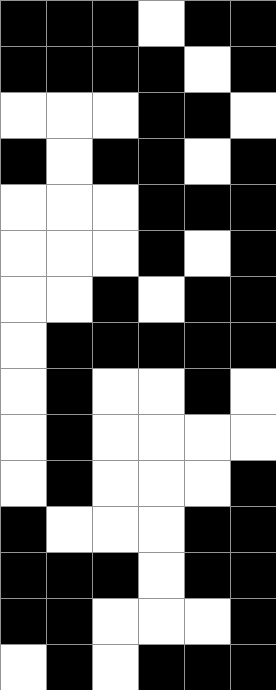[["black", "black", "black", "white", "black", "black"], ["black", "black", "black", "black", "white", "black"], ["white", "white", "white", "black", "black", "white"], ["black", "white", "black", "black", "white", "black"], ["white", "white", "white", "black", "black", "black"], ["white", "white", "white", "black", "white", "black"], ["white", "white", "black", "white", "black", "black"], ["white", "black", "black", "black", "black", "black"], ["white", "black", "white", "white", "black", "white"], ["white", "black", "white", "white", "white", "white"], ["white", "black", "white", "white", "white", "black"], ["black", "white", "white", "white", "black", "black"], ["black", "black", "black", "white", "black", "black"], ["black", "black", "white", "white", "white", "black"], ["white", "black", "white", "black", "black", "black"]]